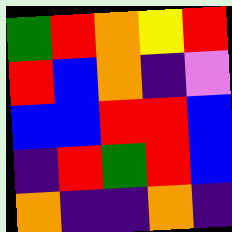[["green", "red", "orange", "yellow", "red"], ["red", "blue", "orange", "indigo", "violet"], ["blue", "blue", "red", "red", "blue"], ["indigo", "red", "green", "red", "blue"], ["orange", "indigo", "indigo", "orange", "indigo"]]